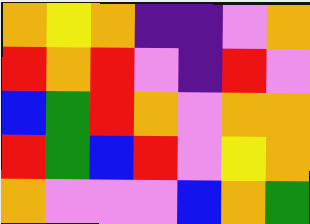[["orange", "yellow", "orange", "indigo", "indigo", "violet", "orange"], ["red", "orange", "red", "violet", "indigo", "red", "violet"], ["blue", "green", "red", "orange", "violet", "orange", "orange"], ["red", "green", "blue", "red", "violet", "yellow", "orange"], ["orange", "violet", "violet", "violet", "blue", "orange", "green"]]